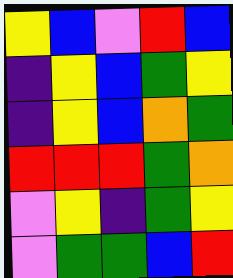[["yellow", "blue", "violet", "red", "blue"], ["indigo", "yellow", "blue", "green", "yellow"], ["indigo", "yellow", "blue", "orange", "green"], ["red", "red", "red", "green", "orange"], ["violet", "yellow", "indigo", "green", "yellow"], ["violet", "green", "green", "blue", "red"]]